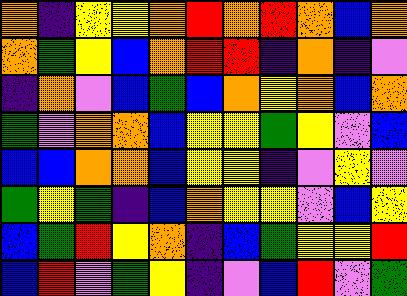[["orange", "indigo", "yellow", "yellow", "orange", "red", "orange", "red", "orange", "blue", "orange"], ["orange", "green", "yellow", "blue", "orange", "red", "red", "indigo", "orange", "indigo", "violet"], ["indigo", "orange", "violet", "blue", "green", "blue", "orange", "yellow", "orange", "blue", "orange"], ["green", "violet", "orange", "orange", "blue", "yellow", "yellow", "green", "yellow", "violet", "blue"], ["blue", "blue", "orange", "orange", "blue", "yellow", "yellow", "indigo", "violet", "yellow", "violet"], ["green", "yellow", "green", "indigo", "blue", "orange", "yellow", "yellow", "violet", "blue", "yellow"], ["blue", "green", "red", "yellow", "orange", "indigo", "blue", "green", "yellow", "yellow", "red"], ["blue", "red", "violet", "green", "yellow", "indigo", "violet", "blue", "red", "violet", "green"]]